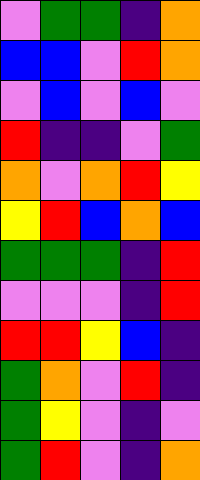[["violet", "green", "green", "indigo", "orange"], ["blue", "blue", "violet", "red", "orange"], ["violet", "blue", "violet", "blue", "violet"], ["red", "indigo", "indigo", "violet", "green"], ["orange", "violet", "orange", "red", "yellow"], ["yellow", "red", "blue", "orange", "blue"], ["green", "green", "green", "indigo", "red"], ["violet", "violet", "violet", "indigo", "red"], ["red", "red", "yellow", "blue", "indigo"], ["green", "orange", "violet", "red", "indigo"], ["green", "yellow", "violet", "indigo", "violet"], ["green", "red", "violet", "indigo", "orange"]]